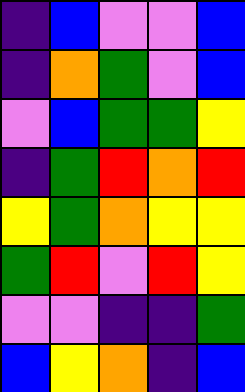[["indigo", "blue", "violet", "violet", "blue"], ["indigo", "orange", "green", "violet", "blue"], ["violet", "blue", "green", "green", "yellow"], ["indigo", "green", "red", "orange", "red"], ["yellow", "green", "orange", "yellow", "yellow"], ["green", "red", "violet", "red", "yellow"], ["violet", "violet", "indigo", "indigo", "green"], ["blue", "yellow", "orange", "indigo", "blue"]]